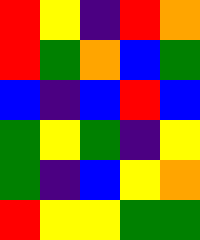[["red", "yellow", "indigo", "red", "orange"], ["red", "green", "orange", "blue", "green"], ["blue", "indigo", "blue", "red", "blue"], ["green", "yellow", "green", "indigo", "yellow"], ["green", "indigo", "blue", "yellow", "orange"], ["red", "yellow", "yellow", "green", "green"]]